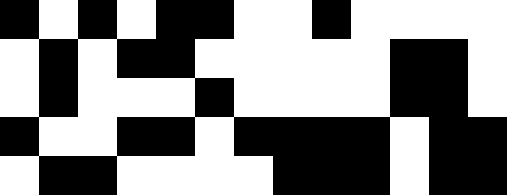[["black", "white", "black", "white", "black", "black", "white", "white", "black", "white", "white", "white", "white"], ["white", "black", "white", "black", "black", "white", "white", "white", "white", "white", "black", "black", "white"], ["white", "black", "white", "white", "white", "black", "white", "white", "white", "white", "black", "black", "white"], ["black", "white", "white", "black", "black", "white", "black", "black", "black", "black", "white", "black", "black"], ["white", "black", "black", "white", "white", "white", "white", "black", "black", "black", "white", "black", "black"]]